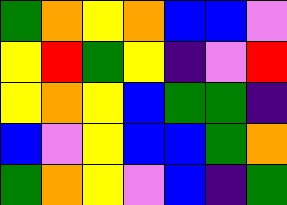[["green", "orange", "yellow", "orange", "blue", "blue", "violet"], ["yellow", "red", "green", "yellow", "indigo", "violet", "red"], ["yellow", "orange", "yellow", "blue", "green", "green", "indigo"], ["blue", "violet", "yellow", "blue", "blue", "green", "orange"], ["green", "orange", "yellow", "violet", "blue", "indigo", "green"]]